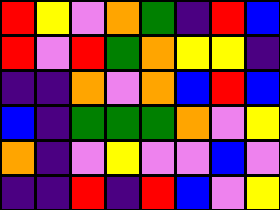[["red", "yellow", "violet", "orange", "green", "indigo", "red", "blue"], ["red", "violet", "red", "green", "orange", "yellow", "yellow", "indigo"], ["indigo", "indigo", "orange", "violet", "orange", "blue", "red", "blue"], ["blue", "indigo", "green", "green", "green", "orange", "violet", "yellow"], ["orange", "indigo", "violet", "yellow", "violet", "violet", "blue", "violet"], ["indigo", "indigo", "red", "indigo", "red", "blue", "violet", "yellow"]]